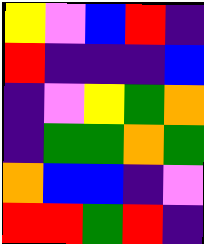[["yellow", "violet", "blue", "red", "indigo"], ["red", "indigo", "indigo", "indigo", "blue"], ["indigo", "violet", "yellow", "green", "orange"], ["indigo", "green", "green", "orange", "green"], ["orange", "blue", "blue", "indigo", "violet"], ["red", "red", "green", "red", "indigo"]]